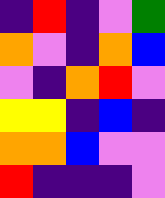[["indigo", "red", "indigo", "violet", "green"], ["orange", "violet", "indigo", "orange", "blue"], ["violet", "indigo", "orange", "red", "violet"], ["yellow", "yellow", "indigo", "blue", "indigo"], ["orange", "orange", "blue", "violet", "violet"], ["red", "indigo", "indigo", "indigo", "violet"]]